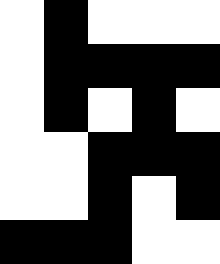[["white", "black", "white", "white", "white"], ["white", "black", "black", "black", "black"], ["white", "black", "white", "black", "white"], ["white", "white", "black", "black", "black"], ["white", "white", "black", "white", "black"], ["black", "black", "black", "white", "white"]]